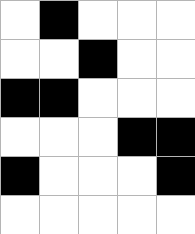[["white", "black", "white", "white", "white"], ["white", "white", "black", "white", "white"], ["black", "black", "white", "white", "white"], ["white", "white", "white", "black", "black"], ["black", "white", "white", "white", "black"], ["white", "white", "white", "white", "white"]]